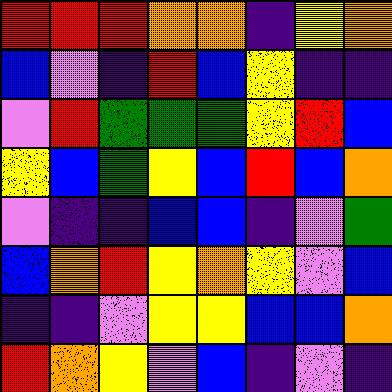[["red", "red", "red", "orange", "orange", "indigo", "yellow", "orange"], ["blue", "violet", "indigo", "red", "blue", "yellow", "indigo", "indigo"], ["violet", "red", "green", "green", "green", "yellow", "red", "blue"], ["yellow", "blue", "green", "yellow", "blue", "red", "blue", "orange"], ["violet", "indigo", "indigo", "blue", "blue", "indigo", "violet", "green"], ["blue", "orange", "red", "yellow", "orange", "yellow", "violet", "blue"], ["indigo", "indigo", "violet", "yellow", "yellow", "blue", "blue", "orange"], ["red", "orange", "yellow", "violet", "blue", "indigo", "violet", "indigo"]]